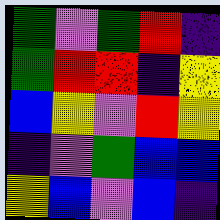[["green", "violet", "green", "red", "indigo"], ["green", "red", "red", "indigo", "yellow"], ["blue", "yellow", "violet", "red", "yellow"], ["indigo", "violet", "green", "blue", "blue"], ["yellow", "blue", "violet", "blue", "indigo"]]